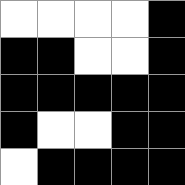[["white", "white", "white", "white", "black"], ["black", "black", "white", "white", "black"], ["black", "black", "black", "black", "black"], ["black", "white", "white", "black", "black"], ["white", "black", "black", "black", "black"]]